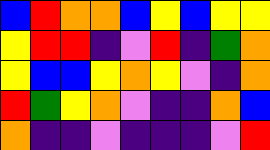[["blue", "red", "orange", "orange", "blue", "yellow", "blue", "yellow", "yellow"], ["yellow", "red", "red", "indigo", "violet", "red", "indigo", "green", "orange"], ["yellow", "blue", "blue", "yellow", "orange", "yellow", "violet", "indigo", "orange"], ["red", "green", "yellow", "orange", "violet", "indigo", "indigo", "orange", "blue"], ["orange", "indigo", "indigo", "violet", "indigo", "indigo", "indigo", "violet", "red"]]